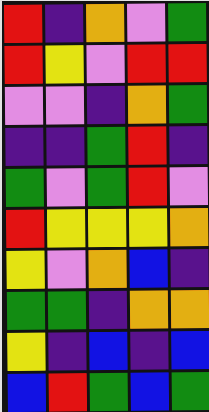[["red", "indigo", "orange", "violet", "green"], ["red", "yellow", "violet", "red", "red"], ["violet", "violet", "indigo", "orange", "green"], ["indigo", "indigo", "green", "red", "indigo"], ["green", "violet", "green", "red", "violet"], ["red", "yellow", "yellow", "yellow", "orange"], ["yellow", "violet", "orange", "blue", "indigo"], ["green", "green", "indigo", "orange", "orange"], ["yellow", "indigo", "blue", "indigo", "blue"], ["blue", "red", "green", "blue", "green"]]